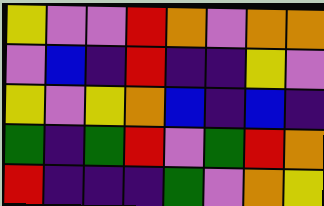[["yellow", "violet", "violet", "red", "orange", "violet", "orange", "orange"], ["violet", "blue", "indigo", "red", "indigo", "indigo", "yellow", "violet"], ["yellow", "violet", "yellow", "orange", "blue", "indigo", "blue", "indigo"], ["green", "indigo", "green", "red", "violet", "green", "red", "orange"], ["red", "indigo", "indigo", "indigo", "green", "violet", "orange", "yellow"]]